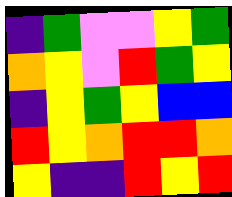[["indigo", "green", "violet", "violet", "yellow", "green"], ["orange", "yellow", "violet", "red", "green", "yellow"], ["indigo", "yellow", "green", "yellow", "blue", "blue"], ["red", "yellow", "orange", "red", "red", "orange"], ["yellow", "indigo", "indigo", "red", "yellow", "red"]]